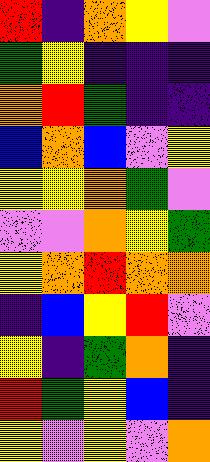[["red", "indigo", "orange", "yellow", "violet"], ["green", "yellow", "indigo", "indigo", "indigo"], ["orange", "red", "green", "indigo", "indigo"], ["blue", "orange", "blue", "violet", "yellow"], ["yellow", "yellow", "orange", "green", "violet"], ["violet", "violet", "orange", "yellow", "green"], ["yellow", "orange", "red", "orange", "orange"], ["indigo", "blue", "yellow", "red", "violet"], ["yellow", "indigo", "green", "orange", "indigo"], ["red", "green", "yellow", "blue", "indigo"], ["yellow", "violet", "yellow", "violet", "orange"]]